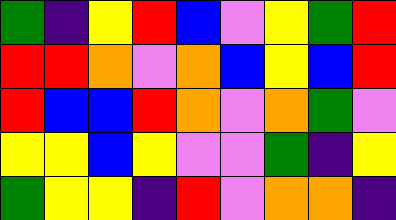[["green", "indigo", "yellow", "red", "blue", "violet", "yellow", "green", "red"], ["red", "red", "orange", "violet", "orange", "blue", "yellow", "blue", "red"], ["red", "blue", "blue", "red", "orange", "violet", "orange", "green", "violet"], ["yellow", "yellow", "blue", "yellow", "violet", "violet", "green", "indigo", "yellow"], ["green", "yellow", "yellow", "indigo", "red", "violet", "orange", "orange", "indigo"]]